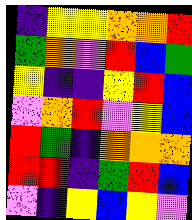[["indigo", "yellow", "yellow", "orange", "orange", "red"], ["green", "orange", "violet", "red", "blue", "green"], ["yellow", "indigo", "indigo", "yellow", "red", "blue"], ["violet", "orange", "red", "violet", "yellow", "blue"], ["red", "green", "indigo", "orange", "orange", "orange"], ["red", "red", "indigo", "green", "red", "blue"], ["violet", "indigo", "yellow", "blue", "yellow", "violet"]]